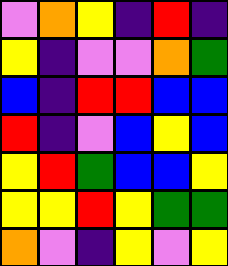[["violet", "orange", "yellow", "indigo", "red", "indigo"], ["yellow", "indigo", "violet", "violet", "orange", "green"], ["blue", "indigo", "red", "red", "blue", "blue"], ["red", "indigo", "violet", "blue", "yellow", "blue"], ["yellow", "red", "green", "blue", "blue", "yellow"], ["yellow", "yellow", "red", "yellow", "green", "green"], ["orange", "violet", "indigo", "yellow", "violet", "yellow"]]